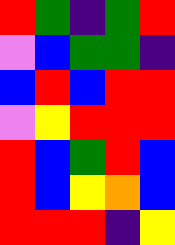[["red", "green", "indigo", "green", "red"], ["violet", "blue", "green", "green", "indigo"], ["blue", "red", "blue", "red", "red"], ["violet", "yellow", "red", "red", "red"], ["red", "blue", "green", "red", "blue"], ["red", "blue", "yellow", "orange", "blue"], ["red", "red", "red", "indigo", "yellow"]]